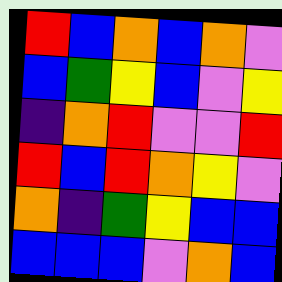[["red", "blue", "orange", "blue", "orange", "violet"], ["blue", "green", "yellow", "blue", "violet", "yellow"], ["indigo", "orange", "red", "violet", "violet", "red"], ["red", "blue", "red", "orange", "yellow", "violet"], ["orange", "indigo", "green", "yellow", "blue", "blue"], ["blue", "blue", "blue", "violet", "orange", "blue"]]